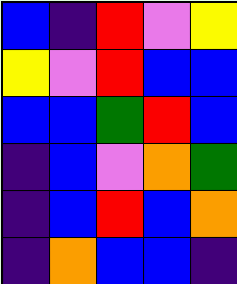[["blue", "indigo", "red", "violet", "yellow"], ["yellow", "violet", "red", "blue", "blue"], ["blue", "blue", "green", "red", "blue"], ["indigo", "blue", "violet", "orange", "green"], ["indigo", "blue", "red", "blue", "orange"], ["indigo", "orange", "blue", "blue", "indigo"]]